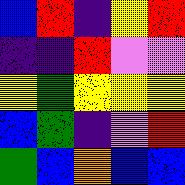[["blue", "red", "indigo", "yellow", "red"], ["indigo", "indigo", "red", "violet", "violet"], ["yellow", "green", "yellow", "yellow", "yellow"], ["blue", "green", "indigo", "violet", "red"], ["green", "blue", "orange", "blue", "blue"]]